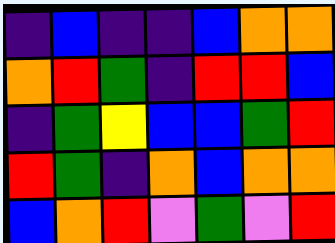[["indigo", "blue", "indigo", "indigo", "blue", "orange", "orange"], ["orange", "red", "green", "indigo", "red", "red", "blue"], ["indigo", "green", "yellow", "blue", "blue", "green", "red"], ["red", "green", "indigo", "orange", "blue", "orange", "orange"], ["blue", "orange", "red", "violet", "green", "violet", "red"]]